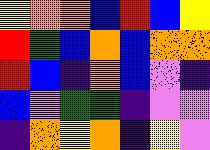[["yellow", "orange", "orange", "blue", "red", "blue", "yellow"], ["red", "green", "blue", "orange", "blue", "orange", "orange"], ["red", "blue", "indigo", "orange", "blue", "violet", "indigo"], ["blue", "violet", "green", "green", "indigo", "violet", "violet"], ["indigo", "orange", "yellow", "orange", "indigo", "yellow", "violet"]]